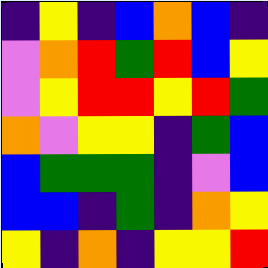[["indigo", "yellow", "indigo", "blue", "orange", "blue", "indigo"], ["violet", "orange", "red", "green", "red", "blue", "yellow"], ["violet", "yellow", "red", "red", "yellow", "red", "green"], ["orange", "violet", "yellow", "yellow", "indigo", "green", "blue"], ["blue", "green", "green", "green", "indigo", "violet", "blue"], ["blue", "blue", "indigo", "green", "indigo", "orange", "yellow"], ["yellow", "indigo", "orange", "indigo", "yellow", "yellow", "red"]]